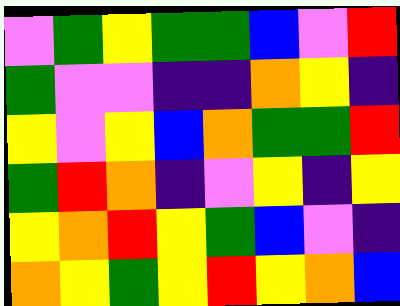[["violet", "green", "yellow", "green", "green", "blue", "violet", "red"], ["green", "violet", "violet", "indigo", "indigo", "orange", "yellow", "indigo"], ["yellow", "violet", "yellow", "blue", "orange", "green", "green", "red"], ["green", "red", "orange", "indigo", "violet", "yellow", "indigo", "yellow"], ["yellow", "orange", "red", "yellow", "green", "blue", "violet", "indigo"], ["orange", "yellow", "green", "yellow", "red", "yellow", "orange", "blue"]]